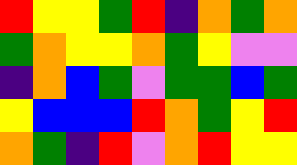[["red", "yellow", "yellow", "green", "red", "indigo", "orange", "green", "orange"], ["green", "orange", "yellow", "yellow", "orange", "green", "yellow", "violet", "violet"], ["indigo", "orange", "blue", "green", "violet", "green", "green", "blue", "green"], ["yellow", "blue", "blue", "blue", "red", "orange", "green", "yellow", "red"], ["orange", "green", "indigo", "red", "violet", "orange", "red", "yellow", "yellow"]]